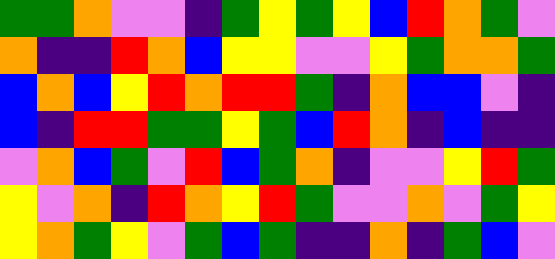[["green", "green", "orange", "violet", "violet", "indigo", "green", "yellow", "green", "yellow", "blue", "red", "orange", "green", "violet"], ["orange", "indigo", "indigo", "red", "orange", "blue", "yellow", "yellow", "violet", "violet", "yellow", "green", "orange", "orange", "green"], ["blue", "orange", "blue", "yellow", "red", "orange", "red", "red", "green", "indigo", "orange", "blue", "blue", "violet", "indigo"], ["blue", "indigo", "red", "red", "green", "green", "yellow", "green", "blue", "red", "orange", "indigo", "blue", "indigo", "indigo"], ["violet", "orange", "blue", "green", "violet", "red", "blue", "green", "orange", "indigo", "violet", "violet", "yellow", "red", "green"], ["yellow", "violet", "orange", "indigo", "red", "orange", "yellow", "red", "green", "violet", "violet", "orange", "violet", "green", "yellow"], ["yellow", "orange", "green", "yellow", "violet", "green", "blue", "green", "indigo", "indigo", "orange", "indigo", "green", "blue", "violet"]]